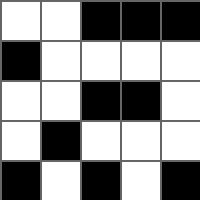[["white", "white", "black", "black", "black"], ["black", "white", "white", "white", "white"], ["white", "white", "black", "black", "white"], ["white", "black", "white", "white", "white"], ["black", "white", "black", "white", "black"]]